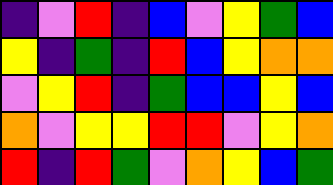[["indigo", "violet", "red", "indigo", "blue", "violet", "yellow", "green", "blue"], ["yellow", "indigo", "green", "indigo", "red", "blue", "yellow", "orange", "orange"], ["violet", "yellow", "red", "indigo", "green", "blue", "blue", "yellow", "blue"], ["orange", "violet", "yellow", "yellow", "red", "red", "violet", "yellow", "orange"], ["red", "indigo", "red", "green", "violet", "orange", "yellow", "blue", "green"]]